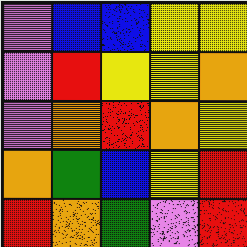[["violet", "blue", "blue", "yellow", "yellow"], ["violet", "red", "yellow", "yellow", "orange"], ["violet", "orange", "red", "orange", "yellow"], ["orange", "green", "blue", "yellow", "red"], ["red", "orange", "green", "violet", "red"]]